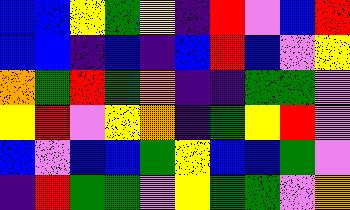[["blue", "blue", "yellow", "green", "yellow", "indigo", "red", "violet", "blue", "red"], ["blue", "blue", "indigo", "blue", "indigo", "blue", "red", "blue", "violet", "yellow"], ["orange", "green", "red", "green", "orange", "indigo", "indigo", "green", "green", "violet"], ["yellow", "red", "violet", "yellow", "orange", "indigo", "green", "yellow", "red", "violet"], ["blue", "violet", "blue", "blue", "green", "yellow", "blue", "blue", "green", "violet"], ["indigo", "red", "green", "green", "violet", "yellow", "green", "green", "violet", "orange"]]